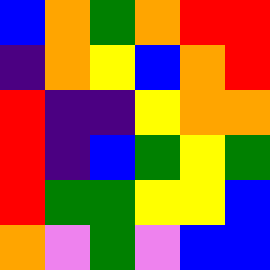[["blue", "orange", "green", "orange", "red", "red"], ["indigo", "orange", "yellow", "blue", "orange", "red"], ["red", "indigo", "indigo", "yellow", "orange", "orange"], ["red", "indigo", "blue", "green", "yellow", "green"], ["red", "green", "green", "yellow", "yellow", "blue"], ["orange", "violet", "green", "violet", "blue", "blue"]]